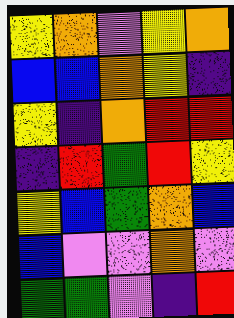[["yellow", "orange", "violet", "yellow", "orange"], ["blue", "blue", "orange", "yellow", "indigo"], ["yellow", "indigo", "orange", "red", "red"], ["indigo", "red", "green", "red", "yellow"], ["yellow", "blue", "green", "orange", "blue"], ["blue", "violet", "violet", "orange", "violet"], ["green", "green", "violet", "indigo", "red"]]